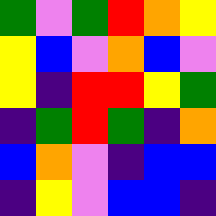[["green", "violet", "green", "red", "orange", "yellow"], ["yellow", "blue", "violet", "orange", "blue", "violet"], ["yellow", "indigo", "red", "red", "yellow", "green"], ["indigo", "green", "red", "green", "indigo", "orange"], ["blue", "orange", "violet", "indigo", "blue", "blue"], ["indigo", "yellow", "violet", "blue", "blue", "indigo"]]